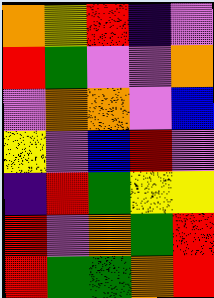[["orange", "yellow", "red", "indigo", "violet"], ["red", "green", "violet", "violet", "orange"], ["violet", "orange", "orange", "violet", "blue"], ["yellow", "violet", "blue", "red", "violet"], ["indigo", "red", "green", "yellow", "yellow"], ["red", "violet", "orange", "green", "red"], ["red", "green", "green", "orange", "red"]]